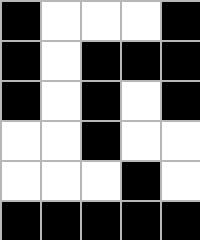[["black", "white", "white", "white", "black"], ["black", "white", "black", "black", "black"], ["black", "white", "black", "white", "black"], ["white", "white", "black", "white", "white"], ["white", "white", "white", "black", "white"], ["black", "black", "black", "black", "black"]]